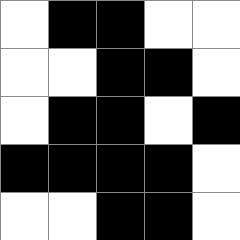[["white", "black", "black", "white", "white"], ["white", "white", "black", "black", "white"], ["white", "black", "black", "white", "black"], ["black", "black", "black", "black", "white"], ["white", "white", "black", "black", "white"]]